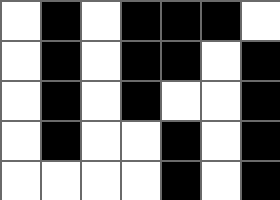[["white", "black", "white", "black", "black", "black", "white"], ["white", "black", "white", "black", "black", "white", "black"], ["white", "black", "white", "black", "white", "white", "black"], ["white", "black", "white", "white", "black", "white", "black"], ["white", "white", "white", "white", "black", "white", "black"]]